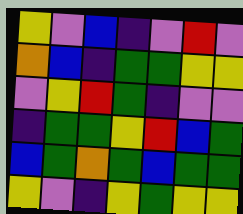[["yellow", "violet", "blue", "indigo", "violet", "red", "violet"], ["orange", "blue", "indigo", "green", "green", "yellow", "yellow"], ["violet", "yellow", "red", "green", "indigo", "violet", "violet"], ["indigo", "green", "green", "yellow", "red", "blue", "green"], ["blue", "green", "orange", "green", "blue", "green", "green"], ["yellow", "violet", "indigo", "yellow", "green", "yellow", "yellow"]]